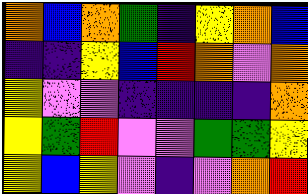[["orange", "blue", "orange", "green", "indigo", "yellow", "orange", "blue"], ["indigo", "indigo", "yellow", "blue", "red", "orange", "violet", "orange"], ["yellow", "violet", "violet", "indigo", "indigo", "indigo", "indigo", "orange"], ["yellow", "green", "red", "violet", "violet", "green", "green", "yellow"], ["yellow", "blue", "yellow", "violet", "indigo", "violet", "orange", "red"]]